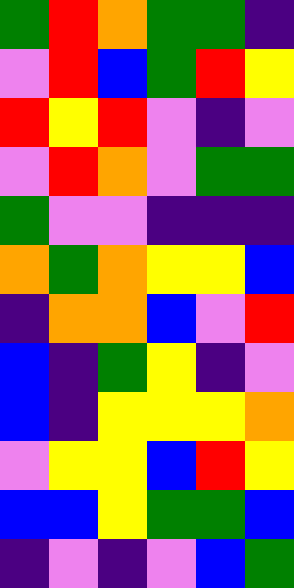[["green", "red", "orange", "green", "green", "indigo"], ["violet", "red", "blue", "green", "red", "yellow"], ["red", "yellow", "red", "violet", "indigo", "violet"], ["violet", "red", "orange", "violet", "green", "green"], ["green", "violet", "violet", "indigo", "indigo", "indigo"], ["orange", "green", "orange", "yellow", "yellow", "blue"], ["indigo", "orange", "orange", "blue", "violet", "red"], ["blue", "indigo", "green", "yellow", "indigo", "violet"], ["blue", "indigo", "yellow", "yellow", "yellow", "orange"], ["violet", "yellow", "yellow", "blue", "red", "yellow"], ["blue", "blue", "yellow", "green", "green", "blue"], ["indigo", "violet", "indigo", "violet", "blue", "green"]]